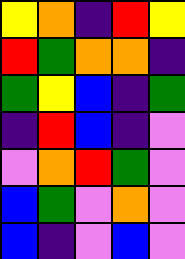[["yellow", "orange", "indigo", "red", "yellow"], ["red", "green", "orange", "orange", "indigo"], ["green", "yellow", "blue", "indigo", "green"], ["indigo", "red", "blue", "indigo", "violet"], ["violet", "orange", "red", "green", "violet"], ["blue", "green", "violet", "orange", "violet"], ["blue", "indigo", "violet", "blue", "violet"]]